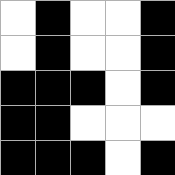[["white", "black", "white", "white", "black"], ["white", "black", "white", "white", "black"], ["black", "black", "black", "white", "black"], ["black", "black", "white", "white", "white"], ["black", "black", "black", "white", "black"]]